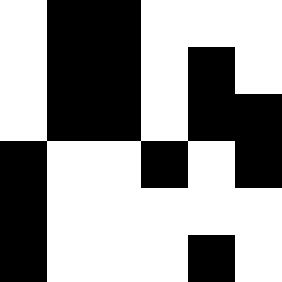[["white", "black", "black", "white", "white", "white"], ["white", "black", "black", "white", "black", "white"], ["white", "black", "black", "white", "black", "black"], ["black", "white", "white", "black", "white", "black"], ["black", "white", "white", "white", "white", "white"], ["black", "white", "white", "white", "black", "white"]]